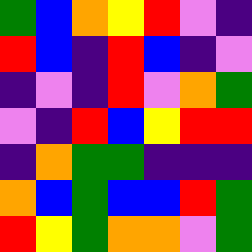[["green", "blue", "orange", "yellow", "red", "violet", "indigo"], ["red", "blue", "indigo", "red", "blue", "indigo", "violet"], ["indigo", "violet", "indigo", "red", "violet", "orange", "green"], ["violet", "indigo", "red", "blue", "yellow", "red", "red"], ["indigo", "orange", "green", "green", "indigo", "indigo", "indigo"], ["orange", "blue", "green", "blue", "blue", "red", "green"], ["red", "yellow", "green", "orange", "orange", "violet", "green"]]